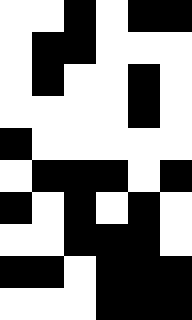[["white", "white", "black", "white", "black", "black"], ["white", "black", "black", "white", "white", "white"], ["white", "black", "white", "white", "black", "white"], ["white", "white", "white", "white", "black", "white"], ["black", "white", "white", "white", "white", "white"], ["white", "black", "black", "black", "white", "black"], ["black", "white", "black", "white", "black", "white"], ["white", "white", "black", "black", "black", "white"], ["black", "black", "white", "black", "black", "black"], ["white", "white", "white", "black", "black", "black"]]